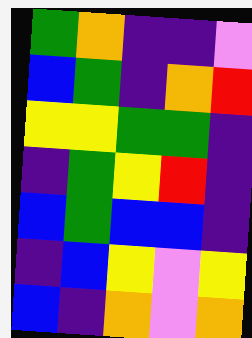[["green", "orange", "indigo", "indigo", "violet"], ["blue", "green", "indigo", "orange", "red"], ["yellow", "yellow", "green", "green", "indigo"], ["indigo", "green", "yellow", "red", "indigo"], ["blue", "green", "blue", "blue", "indigo"], ["indigo", "blue", "yellow", "violet", "yellow"], ["blue", "indigo", "orange", "violet", "orange"]]